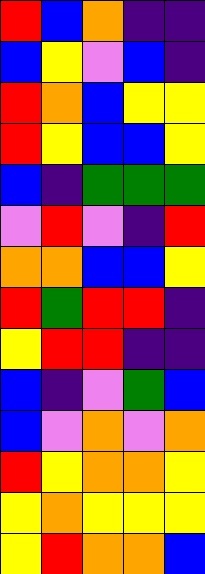[["red", "blue", "orange", "indigo", "indigo"], ["blue", "yellow", "violet", "blue", "indigo"], ["red", "orange", "blue", "yellow", "yellow"], ["red", "yellow", "blue", "blue", "yellow"], ["blue", "indigo", "green", "green", "green"], ["violet", "red", "violet", "indigo", "red"], ["orange", "orange", "blue", "blue", "yellow"], ["red", "green", "red", "red", "indigo"], ["yellow", "red", "red", "indigo", "indigo"], ["blue", "indigo", "violet", "green", "blue"], ["blue", "violet", "orange", "violet", "orange"], ["red", "yellow", "orange", "orange", "yellow"], ["yellow", "orange", "yellow", "yellow", "yellow"], ["yellow", "red", "orange", "orange", "blue"]]